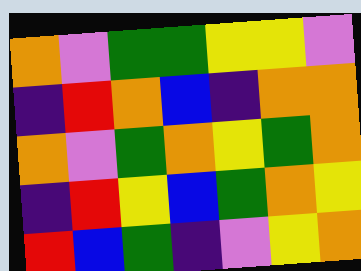[["orange", "violet", "green", "green", "yellow", "yellow", "violet"], ["indigo", "red", "orange", "blue", "indigo", "orange", "orange"], ["orange", "violet", "green", "orange", "yellow", "green", "orange"], ["indigo", "red", "yellow", "blue", "green", "orange", "yellow"], ["red", "blue", "green", "indigo", "violet", "yellow", "orange"]]